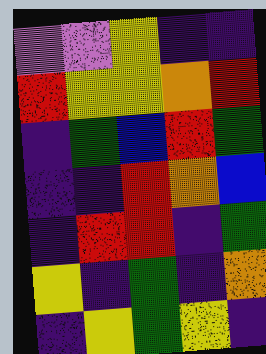[["violet", "violet", "yellow", "indigo", "indigo"], ["red", "yellow", "yellow", "orange", "red"], ["indigo", "green", "blue", "red", "green"], ["indigo", "indigo", "red", "orange", "blue"], ["indigo", "red", "red", "indigo", "green"], ["yellow", "indigo", "green", "indigo", "orange"], ["indigo", "yellow", "green", "yellow", "indigo"]]